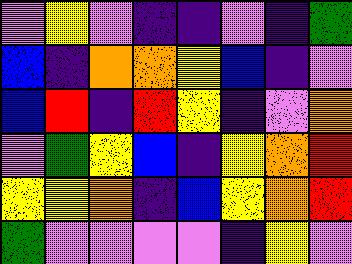[["violet", "yellow", "violet", "indigo", "indigo", "violet", "indigo", "green"], ["blue", "indigo", "orange", "orange", "yellow", "blue", "indigo", "violet"], ["blue", "red", "indigo", "red", "yellow", "indigo", "violet", "orange"], ["violet", "green", "yellow", "blue", "indigo", "yellow", "orange", "red"], ["yellow", "yellow", "orange", "indigo", "blue", "yellow", "orange", "red"], ["green", "violet", "violet", "violet", "violet", "indigo", "yellow", "violet"]]